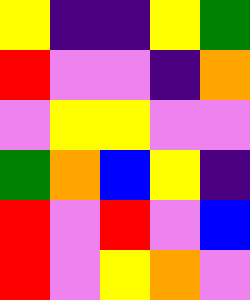[["yellow", "indigo", "indigo", "yellow", "green"], ["red", "violet", "violet", "indigo", "orange"], ["violet", "yellow", "yellow", "violet", "violet"], ["green", "orange", "blue", "yellow", "indigo"], ["red", "violet", "red", "violet", "blue"], ["red", "violet", "yellow", "orange", "violet"]]